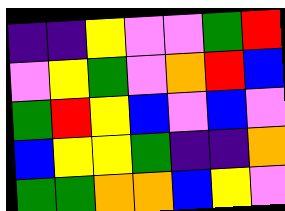[["indigo", "indigo", "yellow", "violet", "violet", "green", "red"], ["violet", "yellow", "green", "violet", "orange", "red", "blue"], ["green", "red", "yellow", "blue", "violet", "blue", "violet"], ["blue", "yellow", "yellow", "green", "indigo", "indigo", "orange"], ["green", "green", "orange", "orange", "blue", "yellow", "violet"]]